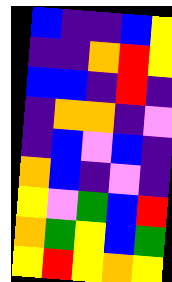[["blue", "indigo", "indigo", "blue", "yellow"], ["indigo", "indigo", "orange", "red", "yellow"], ["blue", "blue", "indigo", "red", "indigo"], ["indigo", "orange", "orange", "indigo", "violet"], ["indigo", "blue", "violet", "blue", "indigo"], ["orange", "blue", "indigo", "violet", "indigo"], ["yellow", "violet", "green", "blue", "red"], ["orange", "green", "yellow", "blue", "green"], ["yellow", "red", "yellow", "orange", "yellow"]]